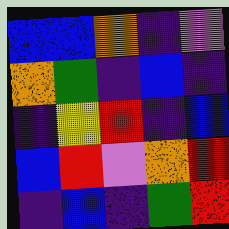[["blue", "blue", "orange", "indigo", "violet"], ["orange", "green", "indigo", "blue", "indigo"], ["indigo", "yellow", "red", "indigo", "blue"], ["blue", "red", "violet", "orange", "red"], ["indigo", "blue", "indigo", "green", "red"]]